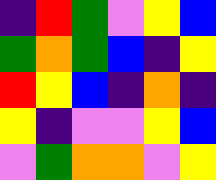[["indigo", "red", "green", "violet", "yellow", "blue"], ["green", "orange", "green", "blue", "indigo", "yellow"], ["red", "yellow", "blue", "indigo", "orange", "indigo"], ["yellow", "indigo", "violet", "violet", "yellow", "blue"], ["violet", "green", "orange", "orange", "violet", "yellow"]]